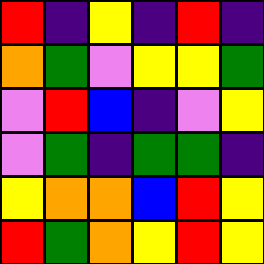[["red", "indigo", "yellow", "indigo", "red", "indigo"], ["orange", "green", "violet", "yellow", "yellow", "green"], ["violet", "red", "blue", "indigo", "violet", "yellow"], ["violet", "green", "indigo", "green", "green", "indigo"], ["yellow", "orange", "orange", "blue", "red", "yellow"], ["red", "green", "orange", "yellow", "red", "yellow"]]